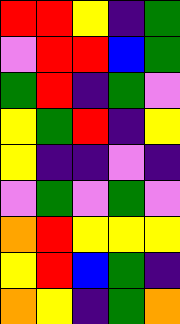[["red", "red", "yellow", "indigo", "green"], ["violet", "red", "red", "blue", "green"], ["green", "red", "indigo", "green", "violet"], ["yellow", "green", "red", "indigo", "yellow"], ["yellow", "indigo", "indigo", "violet", "indigo"], ["violet", "green", "violet", "green", "violet"], ["orange", "red", "yellow", "yellow", "yellow"], ["yellow", "red", "blue", "green", "indigo"], ["orange", "yellow", "indigo", "green", "orange"]]